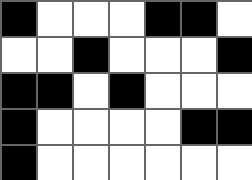[["black", "white", "white", "white", "black", "black", "white"], ["white", "white", "black", "white", "white", "white", "black"], ["black", "black", "white", "black", "white", "white", "white"], ["black", "white", "white", "white", "white", "black", "black"], ["black", "white", "white", "white", "white", "white", "white"]]